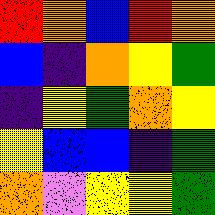[["red", "orange", "blue", "red", "orange"], ["blue", "indigo", "orange", "yellow", "green"], ["indigo", "yellow", "green", "orange", "yellow"], ["yellow", "blue", "blue", "indigo", "green"], ["orange", "violet", "yellow", "yellow", "green"]]